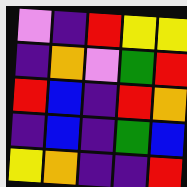[["violet", "indigo", "red", "yellow", "yellow"], ["indigo", "orange", "violet", "green", "red"], ["red", "blue", "indigo", "red", "orange"], ["indigo", "blue", "indigo", "green", "blue"], ["yellow", "orange", "indigo", "indigo", "red"]]